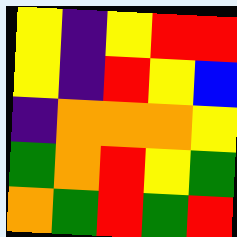[["yellow", "indigo", "yellow", "red", "red"], ["yellow", "indigo", "red", "yellow", "blue"], ["indigo", "orange", "orange", "orange", "yellow"], ["green", "orange", "red", "yellow", "green"], ["orange", "green", "red", "green", "red"]]